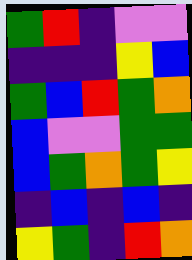[["green", "red", "indigo", "violet", "violet"], ["indigo", "indigo", "indigo", "yellow", "blue"], ["green", "blue", "red", "green", "orange"], ["blue", "violet", "violet", "green", "green"], ["blue", "green", "orange", "green", "yellow"], ["indigo", "blue", "indigo", "blue", "indigo"], ["yellow", "green", "indigo", "red", "orange"]]